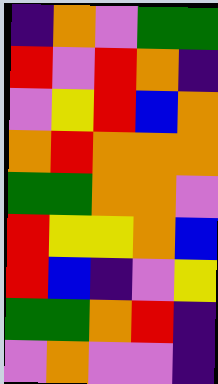[["indigo", "orange", "violet", "green", "green"], ["red", "violet", "red", "orange", "indigo"], ["violet", "yellow", "red", "blue", "orange"], ["orange", "red", "orange", "orange", "orange"], ["green", "green", "orange", "orange", "violet"], ["red", "yellow", "yellow", "orange", "blue"], ["red", "blue", "indigo", "violet", "yellow"], ["green", "green", "orange", "red", "indigo"], ["violet", "orange", "violet", "violet", "indigo"]]